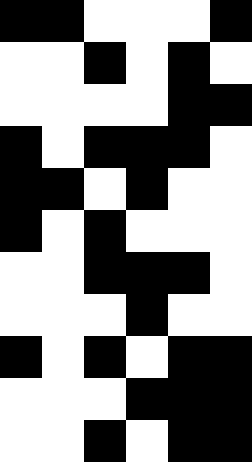[["black", "black", "white", "white", "white", "black"], ["white", "white", "black", "white", "black", "white"], ["white", "white", "white", "white", "black", "black"], ["black", "white", "black", "black", "black", "white"], ["black", "black", "white", "black", "white", "white"], ["black", "white", "black", "white", "white", "white"], ["white", "white", "black", "black", "black", "white"], ["white", "white", "white", "black", "white", "white"], ["black", "white", "black", "white", "black", "black"], ["white", "white", "white", "black", "black", "black"], ["white", "white", "black", "white", "black", "black"]]